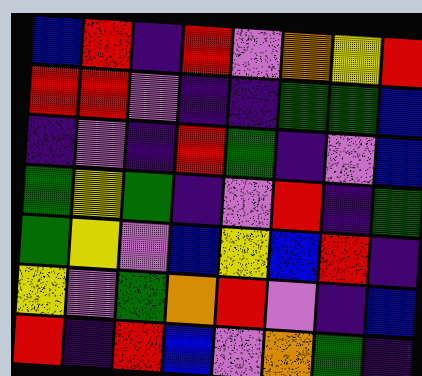[["blue", "red", "indigo", "red", "violet", "orange", "yellow", "red"], ["red", "red", "violet", "indigo", "indigo", "green", "green", "blue"], ["indigo", "violet", "indigo", "red", "green", "indigo", "violet", "blue"], ["green", "yellow", "green", "indigo", "violet", "red", "indigo", "green"], ["green", "yellow", "violet", "blue", "yellow", "blue", "red", "indigo"], ["yellow", "violet", "green", "orange", "red", "violet", "indigo", "blue"], ["red", "indigo", "red", "blue", "violet", "orange", "green", "indigo"]]